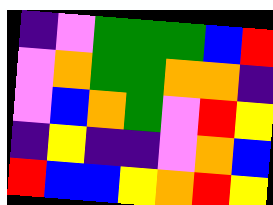[["indigo", "violet", "green", "green", "green", "blue", "red"], ["violet", "orange", "green", "green", "orange", "orange", "indigo"], ["violet", "blue", "orange", "green", "violet", "red", "yellow"], ["indigo", "yellow", "indigo", "indigo", "violet", "orange", "blue"], ["red", "blue", "blue", "yellow", "orange", "red", "yellow"]]